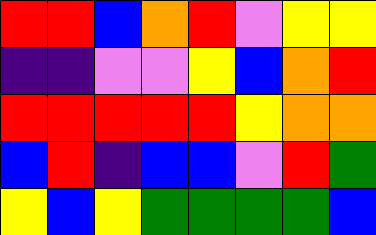[["red", "red", "blue", "orange", "red", "violet", "yellow", "yellow"], ["indigo", "indigo", "violet", "violet", "yellow", "blue", "orange", "red"], ["red", "red", "red", "red", "red", "yellow", "orange", "orange"], ["blue", "red", "indigo", "blue", "blue", "violet", "red", "green"], ["yellow", "blue", "yellow", "green", "green", "green", "green", "blue"]]